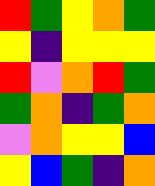[["red", "green", "yellow", "orange", "green"], ["yellow", "indigo", "yellow", "yellow", "yellow"], ["red", "violet", "orange", "red", "green"], ["green", "orange", "indigo", "green", "orange"], ["violet", "orange", "yellow", "yellow", "blue"], ["yellow", "blue", "green", "indigo", "orange"]]